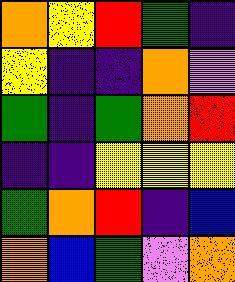[["orange", "yellow", "red", "green", "indigo"], ["yellow", "indigo", "indigo", "orange", "violet"], ["green", "indigo", "green", "orange", "red"], ["indigo", "indigo", "yellow", "yellow", "yellow"], ["green", "orange", "red", "indigo", "blue"], ["orange", "blue", "green", "violet", "orange"]]